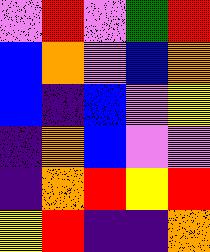[["violet", "red", "violet", "green", "red"], ["blue", "orange", "violet", "blue", "orange"], ["blue", "indigo", "blue", "violet", "yellow"], ["indigo", "orange", "blue", "violet", "violet"], ["indigo", "orange", "red", "yellow", "red"], ["yellow", "red", "indigo", "indigo", "orange"]]